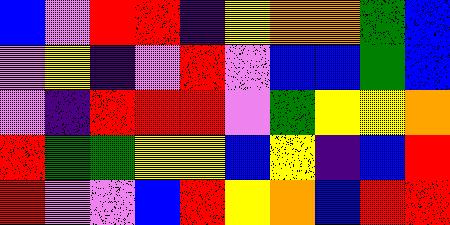[["blue", "violet", "red", "red", "indigo", "yellow", "orange", "orange", "green", "blue"], ["violet", "yellow", "indigo", "violet", "red", "violet", "blue", "blue", "green", "blue"], ["violet", "indigo", "red", "red", "red", "violet", "green", "yellow", "yellow", "orange"], ["red", "green", "green", "yellow", "yellow", "blue", "yellow", "indigo", "blue", "red"], ["red", "violet", "violet", "blue", "red", "yellow", "orange", "blue", "red", "red"]]